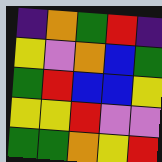[["indigo", "orange", "green", "red", "indigo"], ["yellow", "violet", "orange", "blue", "green"], ["green", "red", "blue", "blue", "yellow"], ["yellow", "yellow", "red", "violet", "violet"], ["green", "green", "orange", "yellow", "red"]]